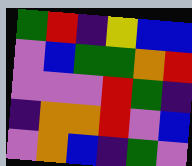[["green", "red", "indigo", "yellow", "blue", "blue"], ["violet", "blue", "green", "green", "orange", "red"], ["violet", "violet", "violet", "red", "green", "indigo"], ["indigo", "orange", "orange", "red", "violet", "blue"], ["violet", "orange", "blue", "indigo", "green", "violet"]]